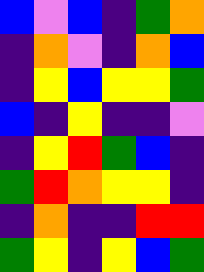[["blue", "violet", "blue", "indigo", "green", "orange"], ["indigo", "orange", "violet", "indigo", "orange", "blue"], ["indigo", "yellow", "blue", "yellow", "yellow", "green"], ["blue", "indigo", "yellow", "indigo", "indigo", "violet"], ["indigo", "yellow", "red", "green", "blue", "indigo"], ["green", "red", "orange", "yellow", "yellow", "indigo"], ["indigo", "orange", "indigo", "indigo", "red", "red"], ["green", "yellow", "indigo", "yellow", "blue", "green"]]